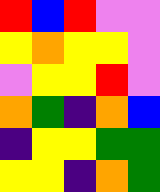[["red", "blue", "red", "violet", "violet"], ["yellow", "orange", "yellow", "yellow", "violet"], ["violet", "yellow", "yellow", "red", "violet"], ["orange", "green", "indigo", "orange", "blue"], ["indigo", "yellow", "yellow", "green", "green"], ["yellow", "yellow", "indigo", "orange", "green"]]